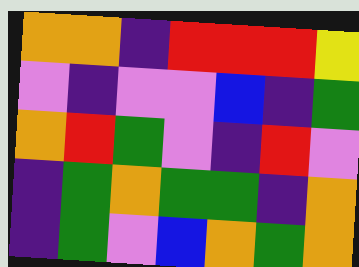[["orange", "orange", "indigo", "red", "red", "red", "yellow"], ["violet", "indigo", "violet", "violet", "blue", "indigo", "green"], ["orange", "red", "green", "violet", "indigo", "red", "violet"], ["indigo", "green", "orange", "green", "green", "indigo", "orange"], ["indigo", "green", "violet", "blue", "orange", "green", "orange"]]